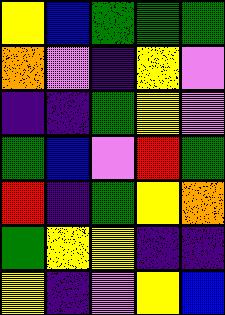[["yellow", "blue", "green", "green", "green"], ["orange", "violet", "indigo", "yellow", "violet"], ["indigo", "indigo", "green", "yellow", "violet"], ["green", "blue", "violet", "red", "green"], ["red", "indigo", "green", "yellow", "orange"], ["green", "yellow", "yellow", "indigo", "indigo"], ["yellow", "indigo", "violet", "yellow", "blue"]]